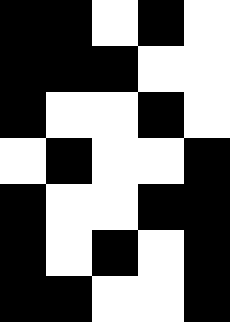[["black", "black", "white", "black", "white"], ["black", "black", "black", "white", "white"], ["black", "white", "white", "black", "white"], ["white", "black", "white", "white", "black"], ["black", "white", "white", "black", "black"], ["black", "white", "black", "white", "black"], ["black", "black", "white", "white", "black"]]